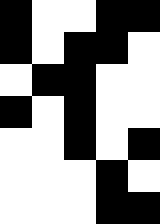[["black", "white", "white", "black", "black"], ["black", "white", "black", "black", "white"], ["white", "black", "black", "white", "white"], ["black", "white", "black", "white", "white"], ["white", "white", "black", "white", "black"], ["white", "white", "white", "black", "white"], ["white", "white", "white", "black", "black"]]